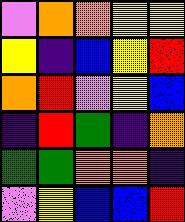[["violet", "orange", "orange", "yellow", "yellow"], ["yellow", "indigo", "blue", "yellow", "red"], ["orange", "red", "violet", "yellow", "blue"], ["indigo", "red", "green", "indigo", "orange"], ["green", "green", "orange", "orange", "indigo"], ["violet", "yellow", "blue", "blue", "red"]]